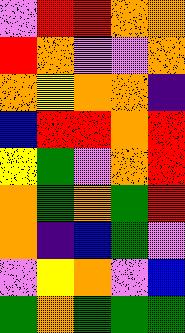[["violet", "red", "red", "orange", "orange"], ["red", "orange", "violet", "violet", "orange"], ["orange", "yellow", "orange", "orange", "indigo"], ["blue", "red", "red", "orange", "red"], ["yellow", "green", "violet", "orange", "red"], ["orange", "green", "orange", "green", "red"], ["orange", "indigo", "blue", "green", "violet"], ["violet", "yellow", "orange", "violet", "blue"], ["green", "orange", "green", "green", "green"]]